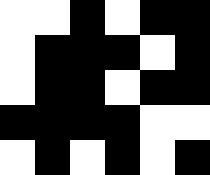[["white", "white", "black", "white", "black", "black"], ["white", "black", "black", "black", "white", "black"], ["white", "black", "black", "white", "black", "black"], ["black", "black", "black", "black", "white", "white"], ["white", "black", "white", "black", "white", "black"]]